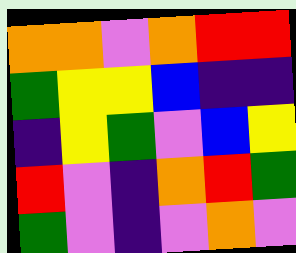[["orange", "orange", "violet", "orange", "red", "red"], ["green", "yellow", "yellow", "blue", "indigo", "indigo"], ["indigo", "yellow", "green", "violet", "blue", "yellow"], ["red", "violet", "indigo", "orange", "red", "green"], ["green", "violet", "indigo", "violet", "orange", "violet"]]